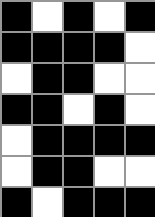[["black", "white", "black", "white", "black"], ["black", "black", "black", "black", "white"], ["white", "black", "black", "white", "white"], ["black", "black", "white", "black", "white"], ["white", "black", "black", "black", "black"], ["white", "black", "black", "white", "white"], ["black", "white", "black", "black", "black"]]